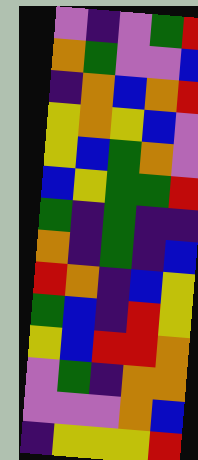[["violet", "indigo", "violet", "green", "red"], ["orange", "green", "violet", "violet", "blue"], ["indigo", "orange", "blue", "orange", "red"], ["yellow", "orange", "yellow", "blue", "violet"], ["yellow", "blue", "green", "orange", "violet"], ["blue", "yellow", "green", "green", "red"], ["green", "indigo", "green", "indigo", "indigo"], ["orange", "indigo", "green", "indigo", "blue"], ["red", "orange", "indigo", "blue", "yellow"], ["green", "blue", "indigo", "red", "yellow"], ["yellow", "blue", "red", "red", "orange"], ["violet", "green", "indigo", "orange", "orange"], ["violet", "violet", "violet", "orange", "blue"], ["indigo", "yellow", "yellow", "yellow", "red"]]